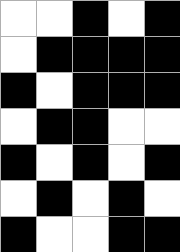[["white", "white", "black", "white", "black"], ["white", "black", "black", "black", "black"], ["black", "white", "black", "black", "black"], ["white", "black", "black", "white", "white"], ["black", "white", "black", "white", "black"], ["white", "black", "white", "black", "white"], ["black", "white", "white", "black", "black"]]